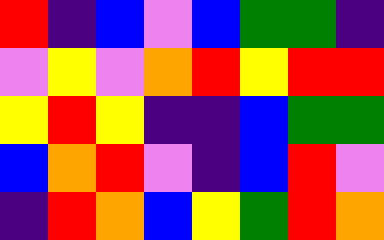[["red", "indigo", "blue", "violet", "blue", "green", "green", "indigo"], ["violet", "yellow", "violet", "orange", "red", "yellow", "red", "red"], ["yellow", "red", "yellow", "indigo", "indigo", "blue", "green", "green"], ["blue", "orange", "red", "violet", "indigo", "blue", "red", "violet"], ["indigo", "red", "orange", "blue", "yellow", "green", "red", "orange"]]